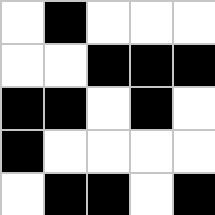[["white", "black", "white", "white", "white"], ["white", "white", "black", "black", "black"], ["black", "black", "white", "black", "white"], ["black", "white", "white", "white", "white"], ["white", "black", "black", "white", "black"]]